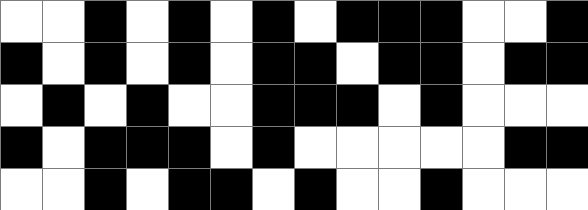[["white", "white", "black", "white", "black", "white", "black", "white", "black", "black", "black", "white", "white", "black"], ["black", "white", "black", "white", "black", "white", "black", "black", "white", "black", "black", "white", "black", "black"], ["white", "black", "white", "black", "white", "white", "black", "black", "black", "white", "black", "white", "white", "white"], ["black", "white", "black", "black", "black", "white", "black", "white", "white", "white", "white", "white", "black", "black"], ["white", "white", "black", "white", "black", "black", "white", "black", "white", "white", "black", "white", "white", "white"]]